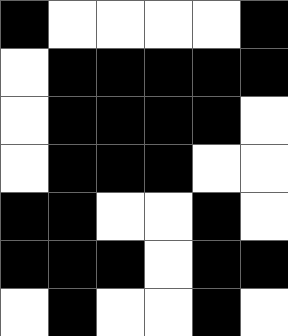[["black", "white", "white", "white", "white", "black"], ["white", "black", "black", "black", "black", "black"], ["white", "black", "black", "black", "black", "white"], ["white", "black", "black", "black", "white", "white"], ["black", "black", "white", "white", "black", "white"], ["black", "black", "black", "white", "black", "black"], ["white", "black", "white", "white", "black", "white"]]